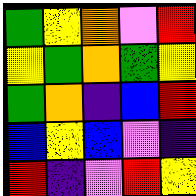[["green", "yellow", "orange", "violet", "red"], ["yellow", "green", "orange", "green", "yellow"], ["green", "orange", "indigo", "blue", "red"], ["blue", "yellow", "blue", "violet", "indigo"], ["red", "indigo", "violet", "red", "yellow"]]